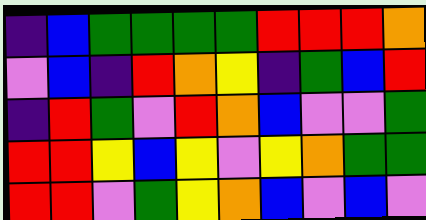[["indigo", "blue", "green", "green", "green", "green", "red", "red", "red", "orange"], ["violet", "blue", "indigo", "red", "orange", "yellow", "indigo", "green", "blue", "red"], ["indigo", "red", "green", "violet", "red", "orange", "blue", "violet", "violet", "green"], ["red", "red", "yellow", "blue", "yellow", "violet", "yellow", "orange", "green", "green"], ["red", "red", "violet", "green", "yellow", "orange", "blue", "violet", "blue", "violet"]]